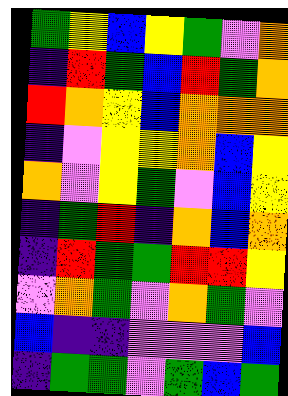[["green", "yellow", "blue", "yellow", "green", "violet", "orange"], ["indigo", "red", "green", "blue", "red", "green", "orange"], ["red", "orange", "yellow", "blue", "orange", "orange", "orange"], ["indigo", "violet", "yellow", "yellow", "orange", "blue", "yellow"], ["orange", "violet", "yellow", "green", "violet", "blue", "yellow"], ["indigo", "green", "red", "indigo", "orange", "blue", "orange"], ["indigo", "red", "green", "green", "red", "red", "yellow"], ["violet", "orange", "green", "violet", "orange", "green", "violet"], ["blue", "indigo", "indigo", "violet", "violet", "violet", "blue"], ["indigo", "green", "green", "violet", "green", "blue", "green"]]